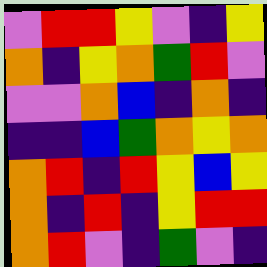[["violet", "red", "red", "yellow", "violet", "indigo", "yellow"], ["orange", "indigo", "yellow", "orange", "green", "red", "violet"], ["violet", "violet", "orange", "blue", "indigo", "orange", "indigo"], ["indigo", "indigo", "blue", "green", "orange", "yellow", "orange"], ["orange", "red", "indigo", "red", "yellow", "blue", "yellow"], ["orange", "indigo", "red", "indigo", "yellow", "red", "red"], ["orange", "red", "violet", "indigo", "green", "violet", "indigo"]]